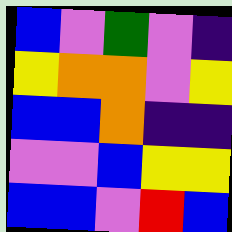[["blue", "violet", "green", "violet", "indigo"], ["yellow", "orange", "orange", "violet", "yellow"], ["blue", "blue", "orange", "indigo", "indigo"], ["violet", "violet", "blue", "yellow", "yellow"], ["blue", "blue", "violet", "red", "blue"]]